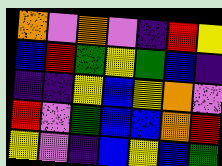[["orange", "violet", "orange", "violet", "indigo", "red", "yellow"], ["blue", "red", "green", "yellow", "green", "blue", "indigo"], ["indigo", "indigo", "yellow", "blue", "yellow", "orange", "violet"], ["red", "violet", "green", "blue", "blue", "orange", "red"], ["yellow", "violet", "indigo", "blue", "yellow", "blue", "green"]]